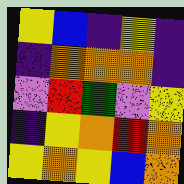[["yellow", "blue", "indigo", "yellow", "indigo"], ["indigo", "orange", "orange", "orange", "indigo"], ["violet", "red", "green", "violet", "yellow"], ["indigo", "yellow", "orange", "red", "orange"], ["yellow", "orange", "yellow", "blue", "orange"]]